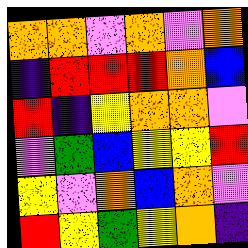[["orange", "orange", "violet", "orange", "violet", "orange"], ["indigo", "red", "red", "red", "orange", "blue"], ["red", "indigo", "yellow", "orange", "orange", "violet"], ["violet", "green", "blue", "yellow", "yellow", "red"], ["yellow", "violet", "orange", "blue", "orange", "violet"], ["red", "yellow", "green", "yellow", "orange", "indigo"]]